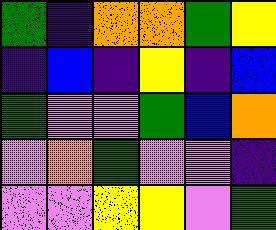[["green", "indigo", "orange", "orange", "green", "yellow"], ["indigo", "blue", "indigo", "yellow", "indigo", "blue"], ["green", "violet", "violet", "green", "blue", "orange"], ["violet", "orange", "green", "violet", "violet", "indigo"], ["violet", "violet", "yellow", "yellow", "violet", "green"]]